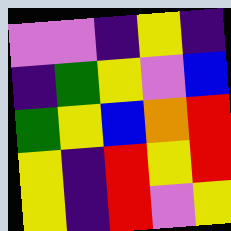[["violet", "violet", "indigo", "yellow", "indigo"], ["indigo", "green", "yellow", "violet", "blue"], ["green", "yellow", "blue", "orange", "red"], ["yellow", "indigo", "red", "yellow", "red"], ["yellow", "indigo", "red", "violet", "yellow"]]